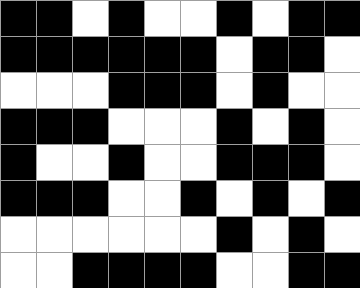[["black", "black", "white", "black", "white", "white", "black", "white", "black", "black"], ["black", "black", "black", "black", "black", "black", "white", "black", "black", "white"], ["white", "white", "white", "black", "black", "black", "white", "black", "white", "white"], ["black", "black", "black", "white", "white", "white", "black", "white", "black", "white"], ["black", "white", "white", "black", "white", "white", "black", "black", "black", "white"], ["black", "black", "black", "white", "white", "black", "white", "black", "white", "black"], ["white", "white", "white", "white", "white", "white", "black", "white", "black", "white"], ["white", "white", "black", "black", "black", "black", "white", "white", "black", "black"]]